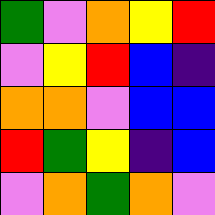[["green", "violet", "orange", "yellow", "red"], ["violet", "yellow", "red", "blue", "indigo"], ["orange", "orange", "violet", "blue", "blue"], ["red", "green", "yellow", "indigo", "blue"], ["violet", "orange", "green", "orange", "violet"]]